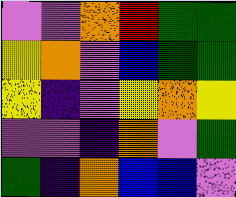[["violet", "violet", "orange", "red", "green", "green"], ["yellow", "orange", "violet", "blue", "green", "green"], ["yellow", "indigo", "violet", "yellow", "orange", "yellow"], ["violet", "violet", "indigo", "orange", "violet", "green"], ["green", "indigo", "orange", "blue", "blue", "violet"]]